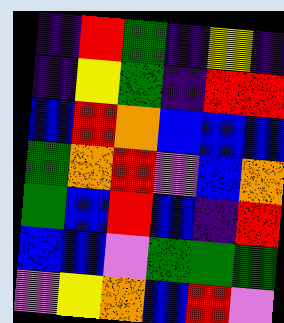[["indigo", "red", "green", "indigo", "yellow", "indigo"], ["indigo", "yellow", "green", "indigo", "red", "red"], ["blue", "red", "orange", "blue", "blue", "blue"], ["green", "orange", "red", "violet", "blue", "orange"], ["green", "blue", "red", "blue", "indigo", "red"], ["blue", "blue", "violet", "green", "green", "green"], ["violet", "yellow", "orange", "blue", "red", "violet"]]